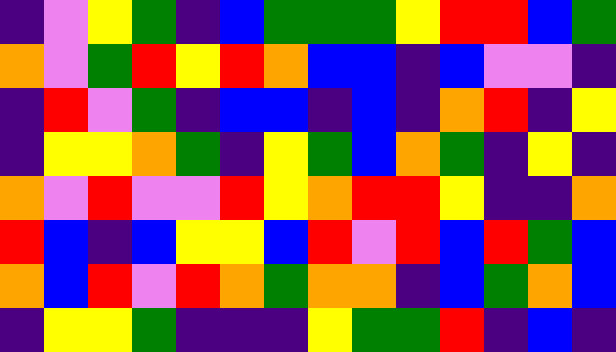[["indigo", "violet", "yellow", "green", "indigo", "blue", "green", "green", "green", "yellow", "red", "red", "blue", "green"], ["orange", "violet", "green", "red", "yellow", "red", "orange", "blue", "blue", "indigo", "blue", "violet", "violet", "indigo"], ["indigo", "red", "violet", "green", "indigo", "blue", "blue", "indigo", "blue", "indigo", "orange", "red", "indigo", "yellow"], ["indigo", "yellow", "yellow", "orange", "green", "indigo", "yellow", "green", "blue", "orange", "green", "indigo", "yellow", "indigo"], ["orange", "violet", "red", "violet", "violet", "red", "yellow", "orange", "red", "red", "yellow", "indigo", "indigo", "orange"], ["red", "blue", "indigo", "blue", "yellow", "yellow", "blue", "red", "violet", "red", "blue", "red", "green", "blue"], ["orange", "blue", "red", "violet", "red", "orange", "green", "orange", "orange", "indigo", "blue", "green", "orange", "blue"], ["indigo", "yellow", "yellow", "green", "indigo", "indigo", "indigo", "yellow", "green", "green", "red", "indigo", "blue", "indigo"]]